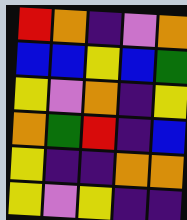[["red", "orange", "indigo", "violet", "orange"], ["blue", "blue", "yellow", "blue", "green"], ["yellow", "violet", "orange", "indigo", "yellow"], ["orange", "green", "red", "indigo", "blue"], ["yellow", "indigo", "indigo", "orange", "orange"], ["yellow", "violet", "yellow", "indigo", "indigo"]]